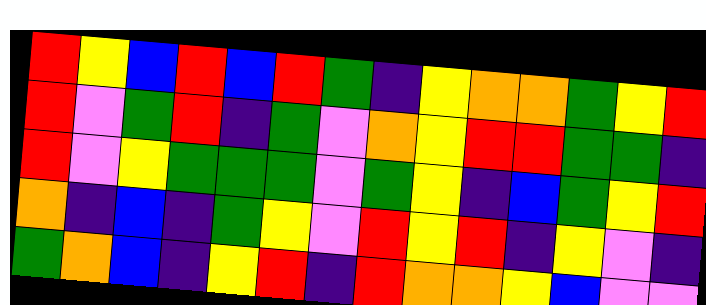[["red", "yellow", "blue", "red", "blue", "red", "green", "indigo", "yellow", "orange", "orange", "green", "yellow", "red"], ["red", "violet", "green", "red", "indigo", "green", "violet", "orange", "yellow", "red", "red", "green", "green", "indigo"], ["red", "violet", "yellow", "green", "green", "green", "violet", "green", "yellow", "indigo", "blue", "green", "yellow", "red"], ["orange", "indigo", "blue", "indigo", "green", "yellow", "violet", "red", "yellow", "red", "indigo", "yellow", "violet", "indigo"], ["green", "orange", "blue", "indigo", "yellow", "red", "indigo", "red", "orange", "orange", "yellow", "blue", "violet", "violet"]]